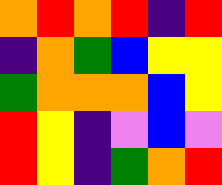[["orange", "red", "orange", "red", "indigo", "red"], ["indigo", "orange", "green", "blue", "yellow", "yellow"], ["green", "orange", "orange", "orange", "blue", "yellow"], ["red", "yellow", "indigo", "violet", "blue", "violet"], ["red", "yellow", "indigo", "green", "orange", "red"]]